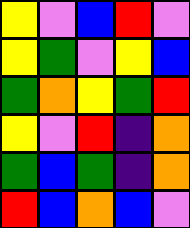[["yellow", "violet", "blue", "red", "violet"], ["yellow", "green", "violet", "yellow", "blue"], ["green", "orange", "yellow", "green", "red"], ["yellow", "violet", "red", "indigo", "orange"], ["green", "blue", "green", "indigo", "orange"], ["red", "blue", "orange", "blue", "violet"]]